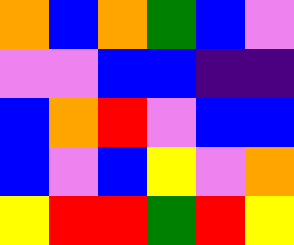[["orange", "blue", "orange", "green", "blue", "violet"], ["violet", "violet", "blue", "blue", "indigo", "indigo"], ["blue", "orange", "red", "violet", "blue", "blue"], ["blue", "violet", "blue", "yellow", "violet", "orange"], ["yellow", "red", "red", "green", "red", "yellow"]]